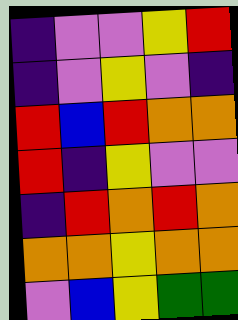[["indigo", "violet", "violet", "yellow", "red"], ["indigo", "violet", "yellow", "violet", "indigo"], ["red", "blue", "red", "orange", "orange"], ["red", "indigo", "yellow", "violet", "violet"], ["indigo", "red", "orange", "red", "orange"], ["orange", "orange", "yellow", "orange", "orange"], ["violet", "blue", "yellow", "green", "green"]]